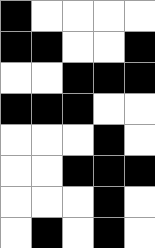[["black", "white", "white", "white", "white"], ["black", "black", "white", "white", "black"], ["white", "white", "black", "black", "black"], ["black", "black", "black", "white", "white"], ["white", "white", "white", "black", "white"], ["white", "white", "black", "black", "black"], ["white", "white", "white", "black", "white"], ["white", "black", "white", "black", "white"]]